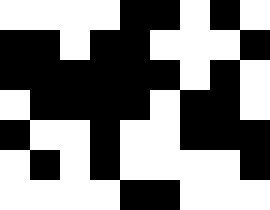[["white", "white", "white", "white", "black", "black", "white", "black", "white"], ["black", "black", "white", "black", "black", "white", "white", "white", "black"], ["black", "black", "black", "black", "black", "black", "white", "black", "white"], ["white", "black", "black", "black", "black", "white", "black", "black", "white"], ["black", "white", "white", "black", "white", "white", "black", "black", "black"], ["white", "black", "white", "black", "white", "white", "white", "white", "black"], ["white", "white", "white", "white", "black", "black", "white", "white", "white"]]